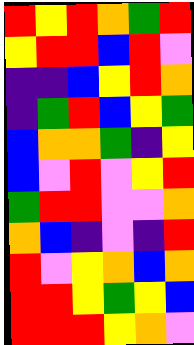[["red", "yellow", "red", "orange", "green", "red"], ["yellow", "red", "red", "blue", "red", "violet"], ["indigo", "indigo", "blue", "yellow", "red", "orange"], ["indigo", "green", "red", "blue", "yellow", "green"], ["blue", "orange", "orange", "green", "indigo", "yellow"], ["blue", "violet", "red", "violet", "yellow", "red"], ["green", "red", "red", "violet", "violet", "orange"], ["orange", "blue", "indigo", "violet", "indigo", "red"], ["red", "violet", "yellow", "orange", "blue", "orange"], ["red", "red", "yellow", "green", "yellow", "blue"], ["red", "red", "red", "yellow", "orange", "violet"]]